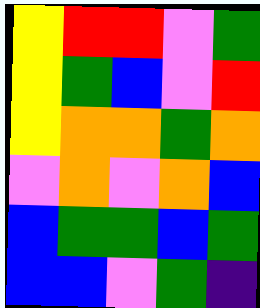[["yellow", "red", "red", "violet", "green"], ["yellow", "green", "blue", "violet", "red"], ["yellow", "orange", "orange", "green", "orange"], ["violet", "orange", "violet", "orange", "blue"], ["blue", "green", "green", "blue", "green"], ["blue", "blue", "violet", "green", "indigo"]]